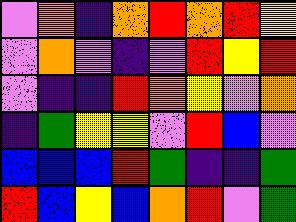[["violet", "orange", "indigo", "orange", "red", "orange", "red", "yellow"], ["violet", "orange", "violet", "indigo", "violet", "red", "yellow", "red"], ["violet", "indigo", "indigo", "red", "orange", "yellow", "violet", "orange"], ["indigo", "green", "yellow", "yellow", "violet", "red", "blue", "violet"], ["blue", "blue", "blue", "red", "green", "indigo", "indigo", "green"], ["red", "blue", "yellow", "blue", "orange", "red", "violet", "green"]]